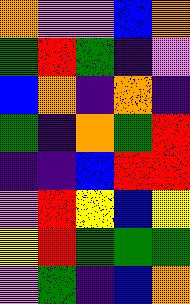[["orange", "violet", "violet", "blue", "orange"], ["green", "red", "green", "indigo", "violet"], ["blue", "orange", "indigo", "orange", "indigo"], ["green", "indigo", "orange", "green", "red"], ["indigo", "indigo", "blue", "red", "red"], ["violet", "red", "yellow", "blue", "yellow"], ["yellow", "red", "green", "green", "green"], ["violet", "green", "indigo", "blue", "orange"]]